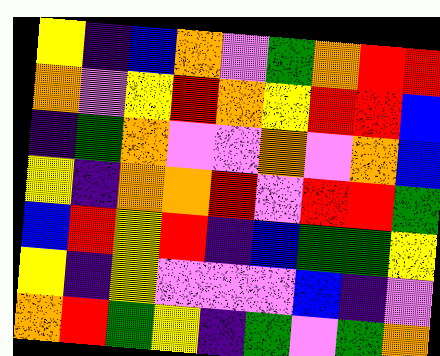[["yellow", "indigo", "blue", "orange", "violet", "green", "orange", "red", "red"], ["orange", "violet", "yellow", "red", "orange", "yellow", "red", "red", "blue"], ["indigo", "green", "orange", "violet", "violet", "orange", "violet", "orange", "blue"], ["yellow", "indigo", "orange", "orange", "red", "violet", "red", "red", "green"], ["blue", "red", "yellow", "red", "indigo", "blue", "green", "green", "yellow"], ["yellow", "indigo", "yellow", "violet", "violet", "violet", "blue", "indigo", "violet"], ["orange", "red", "green", "yellow", "indigo", "green", "violet", "green", "orange"]]